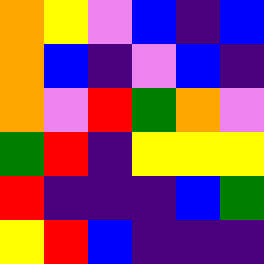[["orange", "yellow", "violet", "blue", "indigo", "blue"], ["orange", "blue", "indigo", "violet", "blue", "indigo"], ["orange", "violet", "red", "green", "orange", "violet"], ["green", "red", "indigo", "yellow", "yellow", "yellow"], ["red", "indigo", "indigo", "indigo", "blue", "green"], ["yellow", "red", "blue", "indigo", "indigo", "indigo"]]